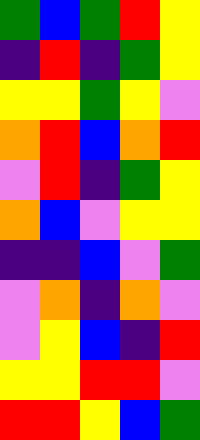[["green", "blue", "green", "red", "yellow"], ["indigo", "red", "indigo", "green", "yellow"], ["yellow", "yellow", "green", "yellow", "violet"], ["orange", "red", "blue", "orange", "red"], ["violet", "red", "indigo", "green", "yellow"], ["orange", "blue", "violet", "yellow", "yellow"], ["indigo", "indigo", "blue", "violet", "green"], ["violet", "orange", "indigo", "orange", "violet"], ["violet", "yellow", "blue", "indigo", "red"], ["yellow", "yellow", "red", "red", "violet"], ["red", "red", "yellow", "blue", "green"]]